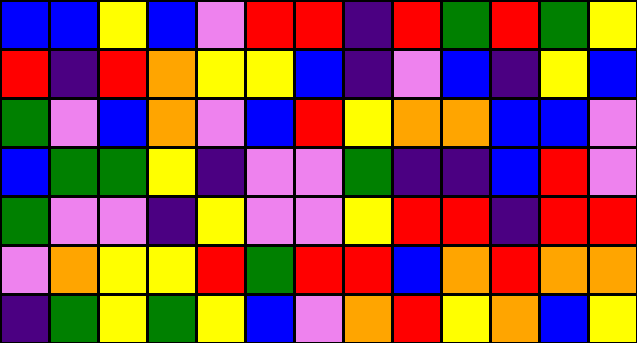[["blue", "blue", "yellow", "blue", "violet", "red", "red", "indigo", "red", "green", "red", "green", "yellow"], ["red", "indigo", "red", "orange", "yellow", "yellow", "blue", "indigo", "violet", "blue", "indigo", "yellow", "blue"], ["green", "violet", "blue", "orange", "violet", "blue", "red", "yellow", "orange", "orange", "blue", "blue", "violet"], ["blue", "green", "green", "yellow", "indigo", "violet", "violet", "green", "indigo", "indigo", "blue", "red", "violet"], ["green", "violet", "violet", "indigo", "yellow", "violet", "violet", "yellow", "red", "red", "indigo", "red", "red"], ["violet", "orange", "yellow", "yellow", "red", "green", "red", "red", "blue", "orange", "red", "orange", "orange"], ["indigo", "green", "yellow", "green", "yellow", "blue", "violet", "orange", "red", "yellow", "orange", "blue", "yellow"]]